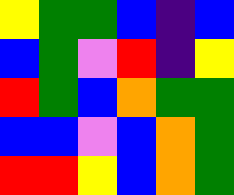[["yellow", "green", "green", "blue", "indigo", "blue"], ["blue", "green", "violet", "red", "indigo", "yellow"], ["red", "green", "blue", "orange", "green", "green"], ["blue", "blue", "violet", "blue", "orange", "green"], ["red", "red", "yellow", "blue", "orange", "green"]]